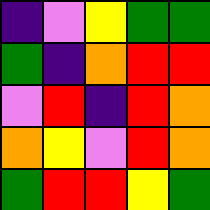[["indigo", "violet", "yellow", "green", "green"], ["green", "indigo", "orange", "red", "red"], ["violet", "red", "indigo", "red", "orange"], ["orange", "yellow", "violet", "red", "orange"], ["green", "red", "red", "yellow", "green"]]